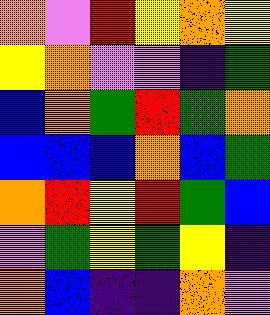[["orange", "violet", "red", "yellow", "orange", "yellow"], ["yellow", "orange", "violet", "violet", "indigo", "green"], ["blue", "orange", "green", "red", "green", "orange"], ["blue", "blue", "blue", "orange", "blue", "green"], ["orange", "red", "yellow", "red", "green", "blue"], ["violet", "green", "yellow", "green", "yellow", "indigo"], ["orange", "blue", "indigo", "indigo", "orange", "violet"]]